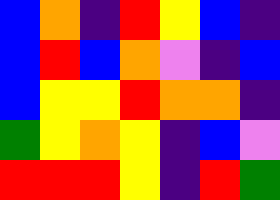[["blue", "orange", "indigo", "red", "yellow", "blue", "indigo"], ["blue", "red", "blue", "orange", "violet", "indigo", "blue"], ["blue", "yellow", "yellow", "red", "orange", "orange", "indigo"], ["green", "yellow", "orange", "yellow", "indigo", "blue", "violet"], ["red", "red", "red", "yellow", "indigo", "red", "green"]]